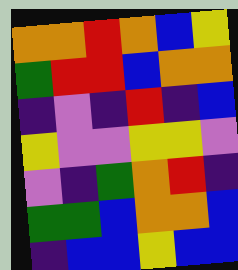[["orange", "orange", "red", "orange", "blue", "yellow"], ["green", "red", "red", "blue", "orange", "orange"], ["indigo", "violet", "indigo", "red", "indigo", "blue"], ["yellow", "violet", "violet", "yellow", "yellow", "violet"], ["violet", "indigo", "green", "orange", "red", "indigo"], ["green", "green", "blue", "orange", "orange", "blue"], ["indigo", "blue", "blue", "yellow", "blue", "blue"]]